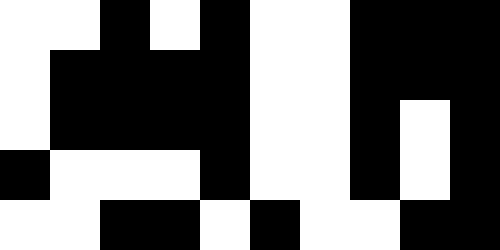[["white", "white", "black", "white", "black", "white", "white", "black", "black", "black"], ["white", "black", "black", "black", "black", "white", "white", "black", "black", "black"], ["white", "black", "black", "black", "black", "white", "white", "black", "white", "black"], ["black", "white", "white", "white", "black", "white", "white", "black", "white", "black"], ["white", "white", "black", "black", "white", "black", "white", "white", "black", "black"]]